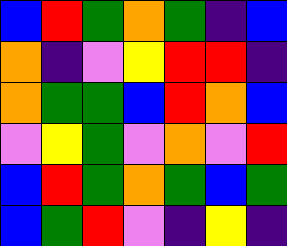[["blue", "red", "green", "orange", "green", "indigo", "blue"], ["orange", "indigo", "violet", "yellow", "red", "red", "indigo"], ["orange", "green", "green", "blue", "red", "orange", "blue"], ["violet", "yellow", "green", "violet", "orange", "violet", "red"], ["blue", "red", "green", "orange", "green", "blue", "green"], ["blue", "green", "red", "violet", "indigo", "yellow", "indigo"]]